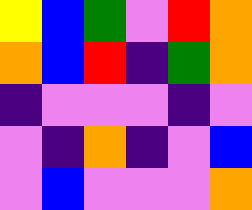[["yellow", "blue", "green", "violet", "red", "orange"], ["orange", "blue", "red", "indigo", "green", "orange"], ["indigo", "violet", "violet", "violet", "indigo", "violet"], ["violet", "indigo", "orange", "indigo", "violet", "blue"], ["violet", "blue", "violet", "violet", "violet", "orange"]]